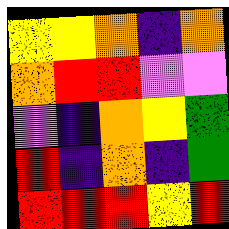[["yellow", "yellow", "orange", "indigo", "orange"], ["orange", "red", "red", "violet", "violet"], ["violet", "indigo", "orange", "yellow", "green"], ["red", "indigo", "orange", "indigo", "green"], ["red", "red", "red", "yellow", "red"]]